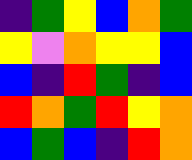[["indigo", "green", "yellow", "blue", "orange", "green"], ["yellow", "violet", "orange", "yellow", "yellow", "blue"], ["blue", "indigo", "red", "green", "indigo", "blue"], ["red", "orange", "green", "red", "yellow", "orange"], ["blue", "green", "blue", "indigo", "red", "orange"]]